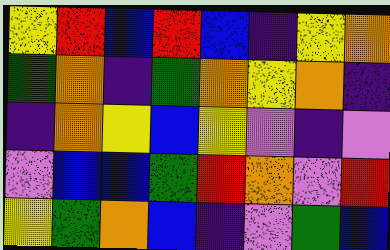[["yellow", "red", "blue", "red", "blue", "indigo", "yellow", "orange"], ["green", "orange", "indigo", "green", "orange", "yellow", "orange", "indigo"], ["indigo", "orange", "yellow", "blue", "yellow", "violet", "indigo", "violet"], ["violet", "blue", "blue", "green", "red", "orange", "violet", "red"], ["yellow", "green", "orange", "blue", "indigo", "violet", "green", "blue"]]